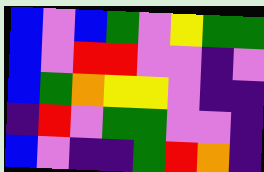[["blue", "violet", "blue", "green", "violet", "yellow", "green", "green"], ["blue", "violet", "red", "red", "violet", "violet", "indigo", "violet"], ["blue", "green", "orange", "yellow", "yellow", "violet", "indigo", "indigo"], ["indigo", "red", "violet", "green", "green", "violet", "violet", "indigo"], ["blue", "violet", "indigo", "indigo", "green", "red", "orange", "indigo"]]